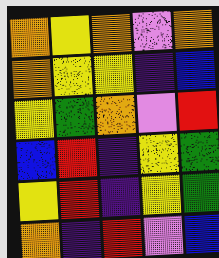[["orange", "yellow", "orange", "violet", "orange"], ["orange", "yellow", "yellow", "indigo", "blue"], ["yellow", "green", "orange", "violet", "red"], ["blue", "red", "indigo", "yellow", "green"], ["yellow", "red", "indigo", "yellow", "green"], ["orange", "indigo", "red", "violet", "blue"]]